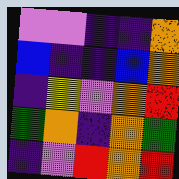[["violet", "violet", "indigo", "indigo", "orange"], ["blue", "indigo", "indigo", "blue", "orange"], ["indigo", "yellow", "violet", "orange", "red"], ["green", "orange", "indigo", "orange", "green"], ["indigo", "violet", "red", "orange", "red"]]